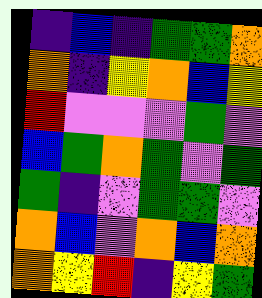[["indigo", "blue", "indigo", "green", "green", "orange"], ["orange", "indigo", "yellow", "orange", "blue", "yellow"], ["red", "violet", "violet", "violet", "green", "violet"], ["blue", "green", "orange", "green", "violet", "green"], ["green", "indigo", "violet", "green", "green", "violet"], ["orange", "blue", "violet", "orange", "blue", "orange"], ["orange", "yellow", "red", "indigo", "yellow", "green"]]